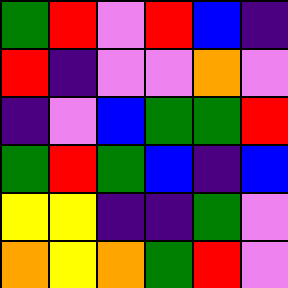[["green", "red", "violet", "red", "blue", "indigo"], ["red", "indigo", "violet", "violet", "orange", "violet"], ["indigo", "violet", "blue", "green", "green", "red"], ["green", "red", "green", "blue", "indigo", "blue"], ["yellow", "yellow", "indigo", "indigo", "green", "violet"], ["orange", "yellow", "orange", "green", "red", "violet"]]